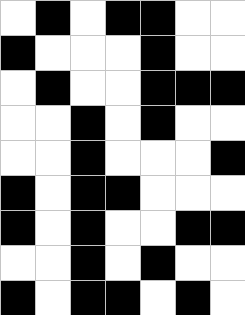[["white", "black", "white", "black", "black", "white", "white"], ["black", "white", "white", "white", "black", "white", "white"], ["white", "black", "white", "white", "black", "black", "black"], ["white", "white", "black", "white", "black", "white", "white"], ["white", "white", "black", "white", "white", "white", "black"], ["black", "white", "black", "black", "white", "white", "white"], ["black", "white", "black", "white", "white", "black", "black"], ["white", "white", "black", "white", "black", "white", "white"], ["black", "white", "black", "black", "white", "black", "white"]]